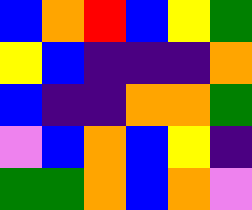[["blue", "orange", "red", "blue", "yellow", "green"], ["yellow", "blue", "indigo", "indigo", "indigo", "orange"], ["blue", "indigo", "indigo", "orange", "orange", "green"], ["violet", "blue", "orange", "blue", "yellow", "indigo"], ["green", "green", "orange", "blue", "orange", "violet"]]